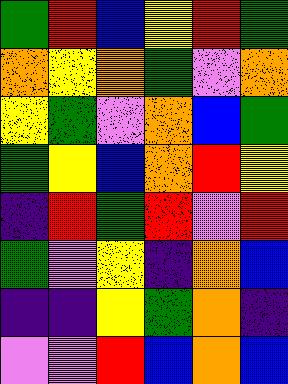[["green", "red", "blue", "yellow", "red", "green"], ["orange", "yellow", "orange", "green", "violet", "orange"], ["yellow", "green", "violet", "orange", "blue", "green"], ["green", "yellow", "blue", "orange", "red", "yellow"], ["indigo", "red", "green", "red", "violet", "red"], ["green", "violet", "yellow", "indigo", "orange", "blue"], ["indigo", "indigo", "yellow", "green", "orange", "indigo"], ["violet", "violet", "red", "blue", "orange", "blue"]]